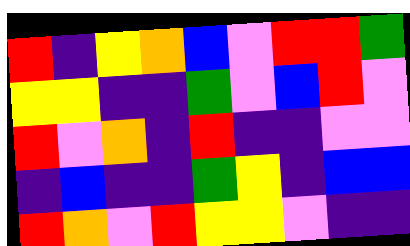[["red", "indigo", "yellow", "orange", "blue", "violet", "red", "red", "green"], ["yellow", "yellow", "indigo", "indigo", "green", "violet", "blue", "red", "violet"], ["red", "violet", "orange", "indigo", "red", "indigo", "indigo", "violet", "violet"], ["indigo", "blue", "indigo", "indigo", "green", "yellow", "indigo", "blue", "blue"], ["red", "orange", "violet", "red", "yellow", "yellow", "violet", "indigo", "indigo"]]